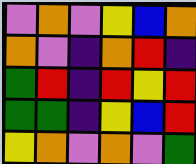[["violet", "orange", "violet", "yellow", "blue", "orange"], ["orange", "violet", "indigo", "orange", "red", "indigo"], ["green", "red", "indigo", "red", "yellow", "red"], ["green", "green", "indigo", "yellow", "blue", "red"], ["yellow", "orange", "violet", "orange", "violet", "green"]]